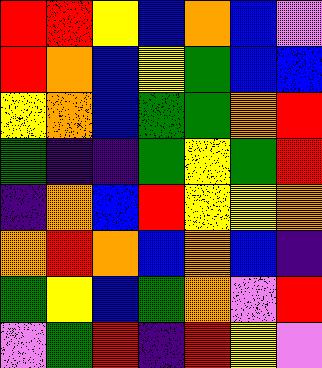[["red", "red", "yellow", "blue", "orange", "blue", "violet"], ["red", "orange", "blue", "yellow", "green", "blue", "blue"], ["yellow", "orange", "blue", "green", "green", "orange", "red"], ["green", "indigo", "indigo", "green", "yellow", "green", "red"], ["indigo", "orange", "blue", "red", "yellow", "yellow", "orange"], ["orange", "red", "orange", "blue", "orange", "blue", "indigo"], ["green", "yellow", "blue", "green", "orange", "violet", "red"], ["violet", "green", "red", "indigo", "red", "yellow", "violet"]]